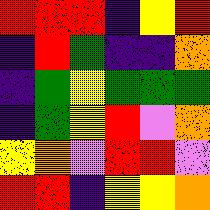[["red", "red", "red", "indigo", "yellow", "red"], ["indigo", "red", "green", "indigo", "indigo", "orange"], ["indigo", "green", "yellow", "green", "green", "green"], ["indigo", "green", "yellow", "red", "violet", "orange"], ["yellow", "orange", "violet", "red", "red", "violet"], ["red", "red", "indigo", "yellow", "yellow", "orange"]]